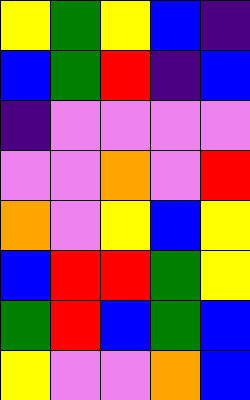[["yellow", "green", "yellow", "blue", "indigo"], ["blue", "green", "red", "indigo", "blue"], ["indigo", "violet", "violet", "violet", "violet"], ["violet", "violet", "orange", "violet", "red"], ["orange", "violet", "yellow", "blue", "yellow"], ["blue", "red", "red", "green", "yellow"], ["green", "red", "blue", "green", "blue"], ["yellow", "violet", "violet", "orange", "blue"]]